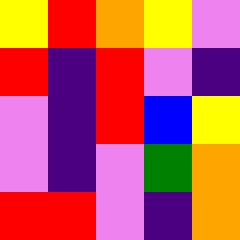[["yellow", "red", "orange", "yellow", "violet"], ["red", "indigo", "red", "violet", "indigo"], ["violet", "indigo", "red", "blue", "yellow"], ["violet", "indigo", "violet", "green", "orange"], ["red", "red", "violet", "indigo", "orange"]]